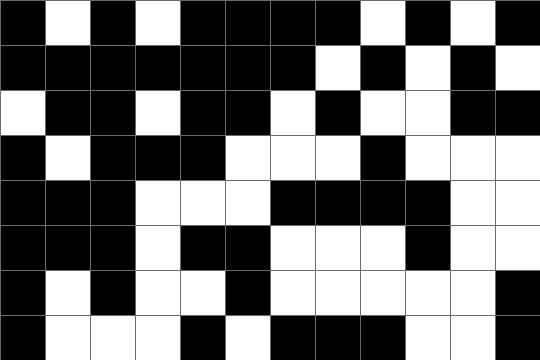[["black", "white", "black", "white", "black", "black", "black", "black", "white", "black", "white", "black"], ["black", "black", "black", "black", "black", "black", "black", "white", "black", "white", "black", "white"], ["white", "black", "black", "white", "black", "black", "white", "black", "white", "white", "black", "black"], ["black", "white", "black", "black", "black", "white", "white", "white", "black", "white", "white", "white"], ["black", "black", "black", "white", "white", "white", "black", "black", "black", "black", "white", "white"], ["black", "black", "black", "white", "black", "black", "white", "white", "white", "black", "white", "white"], ["black", "white", "black", "white", "white", "black", "white", "white", "white", "white", "white", "black"], ["black", "white", "white", "white", "black", "white", "black", "black", "black", "white", "white", "black"]]